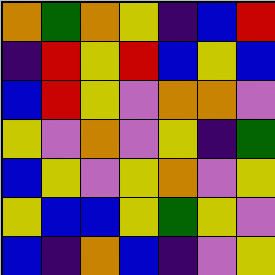[["orange", "green", "orange", "yellow", "indigo", "blue", "red"], ["indigo", "red", "yellow", "red", "blue", "yellow", "blue"], ["blue", "red", "yellow", "violet", "orange", "orange", "violet"], ["yellow", "violet", "orange", "violet", "yellow", "indigo", "green"], ["blue", "yellow", "violet", "yellow", "orange", "violet", "yellow"], ["yellow", "blue", "blue", "yellow", "green", "yellow", "violet"], ["blue", "indigo", "orange", "blue", "indigo", "violet", "yellow"]]